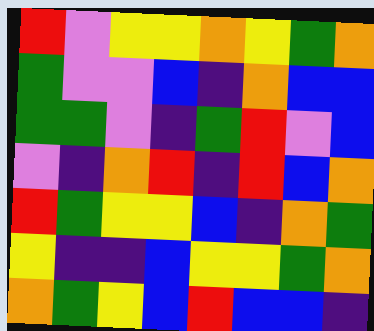[["red", "violet", "yellow", "yellow", "orange", "yellow", "green", "orange"], ["green", "violet", "violet", "blue", "indigo", "orange", "blue", "blue"], ["green", "green", "violet", "indigo", "green", "red", "violet", "blue"], ["violet", "indigo", "orange", "red", "indigo", "red", "blue", "orange"], ["red", "green", "yellow", "yellow", "blue", "indigo", "orange", "green"], ["yellow", "indigo", "indigo", "blue", "yellow", "yellow", "green", "orange"], ["orange", "green", "yellow", "blue", "red", "blue", "blue", "indigo"]]